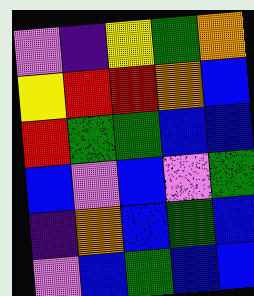[["violet", "indigo", "yellow", "green", "orange"], ["yellow", "red", "red", "orange", "blue"], ["red", "green", "green", "blue", "blue"], ["blue", "violet", "blue", "violet", "green"], ["indigo", "orange", "blue", "green", "blue"], ["violet", "blue", "green", "blue", "blue"]]